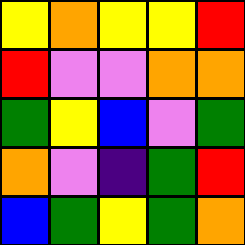[["yellow", "orange", "yellow", "yellow", "red"], ["red", "violet", "violet", "orange", "orange"], ["green", "yellow", "blue", "violet", "green"], ["orange", "violet", "indigo", "green", "red"], ["blue", "green", "yellow", "green", "orange"]]